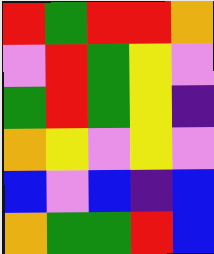[["red", "green", "red", "red", "orange"], ["violet", "red", "green", "yellow", "violet"], ["green", "red", "green", "yellow", "indigo"], ["orange", "yellow", "violet", "yellow", "violet"], ["blue", "violet", "blue", "indigo", "blue"], ["orange", "green", "green", "red", "blue"]]